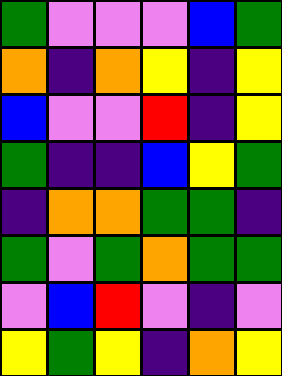[["green", "violet", "violet", "violet", "blue", "green"], ["orange", "indigo", "orange", "yellow", "indigo", "yellow"], ["blue", "violet", "violet", "red", "indigo", "yellow"], ["green", "indigo", "indigo", "blue", "yellow", "green"], ["indigo", "orange", "orange", "green", "green", "indigo"], ["green", "violet", "green", "orange", "green", "green"], ["violet", "blue", "red", "violet", "indigo", "violet"], ["yellow", "green", "yellow", "indigo", "orange", "yellow"]]